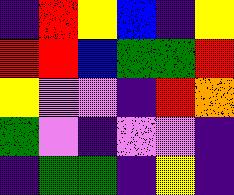[["indigo", "red", "yellow", "blue", "indigo", "yellow"], ["red", "red", "blue", "green", "green", "red"], ["yellow", "violet", "violet", "indigo", "red", "orange"], ["green", "violet", "indigo", "violet", "violet", "indigo"], ["indigo", "green", "green", "indigo", "yellow", "indigo"]]